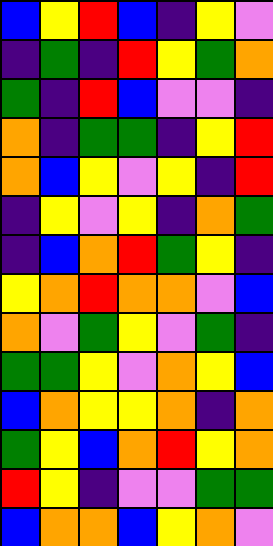[["blue", "yellow", "red", "blue", "indigo", "yellow", "violet"], ["indigo", "green", "indigo", "red", "yellow", "green", "orange"], ["green", "indigo", "red", "blue", "violet", "violet", "indigo"], ["orange", "indigo", "green", "green", "indigo", "yellow", "red"], ["orange", "blue", "yellow", "violet", "yellow", "indigo", "red"], ["indigo", "yellow", "violet", "yellow", "indigo", "orange", "green"], ["indigo", "blue", "orange", "red", "green", "yellow", "indigo"], ["yellow", "orange", "red", "orange", "orange", "violet", "blue"], ["orange", "violet", "green", "yellow", "violet", "green", "indigo"], ["green", "green", "yellow", "violet", "orange", "yellow", "blue"], ["blue", "orange", "yellow", "yellow", "orange", "indigo", "orange"], ["green", "yellow", "blue", "orange", "red", "yellow", "orange"], ["red", "yellow", "indigo", "violet", "violet", "green", "green"], ["blue", "orange", "orange", "blue", "yellow", "orange", "violet"]]